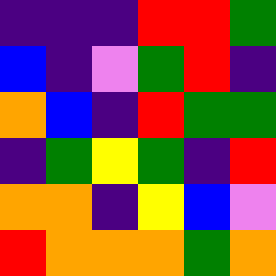[["indigo", "indigo", "indigo", "red", "red", "green"], ["blue", "indigo", "violet", "green", "red", "indigo"], ["orange", "blue", "indigo", "red", "green", "green"], ["indigo", "green", "yellow", "green", "indigo", "red"], ["orange", "orange", "indigo", "yellow", "blue", "violet"], ["red", "orange", "orange", "orange", "green", "orange"]]